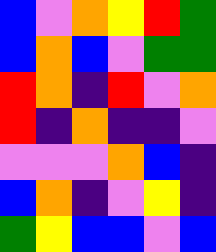[["blue", "violet", "orange", "yellow", "red", "green"], ["blue", "orange", "blue", "violet", "green", "green"], ["red", "orange", "indigo", "red", "violet", "orange"], ["red", "indigo", "orange", "indigo", "indigo", "violet"], ["violet", "violet", "violet", "orange", "blue", "indigo"], ["blue", "orange", "indigo", "violet", "yellow", "indigo"], ["green", "yellow", "blue", "blue", "violet", "blue"]]